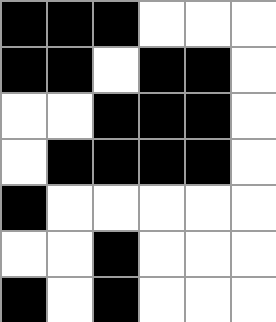[["black", "black", "black", "white", "white", "white"], ["black", "black", "white", "black", "black", "white"], ["white", "white", "black", "black", "black", "white"], ["white", "black", "black", "black", "black", "white"], ["black", "white", "white", "white", "white", "white"], ["white", "white", "black", "white", "white", "white"], ["black", "white", "black", "white", "white", "white"]]